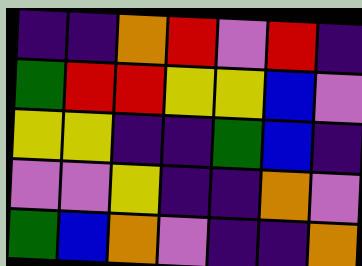[["indigo", "indigo", "orange", "red", "violet", "red", "indigo"], ["green", "red", "red", "yellow", "yellow", "blue", "violet"], ["yellow", "yellow", "indigo", "indigo", "green", "blue", "indigo"], ["violet", "violet", "yellow", "indigo", "indigo", "orange", "violet"], ["green", "blue", "orange", "violet", "indigo", "indigo", "orange"]]